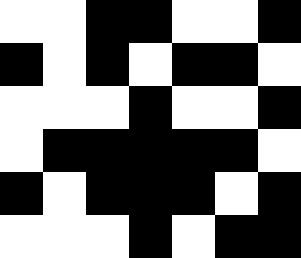[["white", "white", "black", "black", "white", "white", "black"], ["black", "white", "black", "white", "black", "black", "white"], ["white", "white", "white", "black", "white", "white", "black"], ["white", "black", "black", "black", "black", "black", "white"], ["black", "white", "black", "black", "black", "white", "black"], ["white", "white", "white", "black", "white", "black", "black"]]